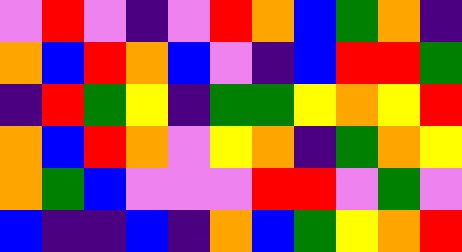[["violet", "red", "violet", "indigo", "violet", "red", "orange", "blue", "green", "orange", "indigo"], ["orange", "blue", "red", "orange", "blue", "violet", "indigo", "blue", "red", "red", "green"], ["indigo", "red", "green", "yellow", "indigo", "green", "green", "yellow", "orange", "yellow", "red"], ["orange", "blue", "red", "orange", "violet", "yellow", "orange", "indigo", "green", "orange", "yellow"], ["orange", "green", "blue", "violet", "violet", "violet", "red", "red", "violet", "green", "violet"], ["blue", "indigo", "indigo", "blue", "indigo", "orange", "blue", "green", "yellow", "orange", "red"]]